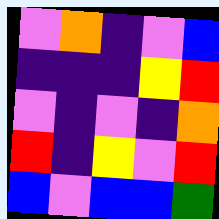[["violet", "orange", "indigo", "violet", "blue"], ["indigo", "indigo", "indigo", "yellow", "red"], ["violet", "indigo", "violet", "indigo", "orange"], ["red", "indigo", "yellow", "violet", "red"], ["blue", "violet", "blue", "blue", "green"]]